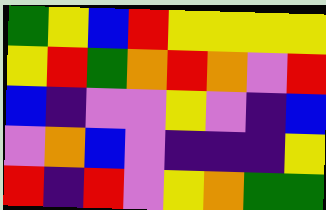[["green", "yellow", "blue", "red", "yellow", "yellow", "yellow", "yellow"], ["yellow", "red", "green", "orange", "red", "orange", "violet", "red"], ["blue", "indigo", "violet", "violet", "yellow", "violet", "indigo", "blue"], ["violet", "orange", "blue", "violet", "indigo", "indigo", "indigo", "yellow"], ["red", "indigo", "red", "violet", "yellow", "orange", "green", "green"]]